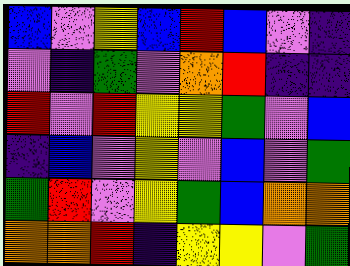[["blue", "violet", "yellow", "blue", "red", "blue", "violet", "indigo"], ["violet", "indigo", "green", "violet", "orange", "red", "indigo", "indigo"], ["red", "violet", "red", "yellow", "yellow", "green", "violet", "blue"], ["indigo", "blue", "violet", "yellow", "violet", "blue", "violet", "green"], ["green", "red", "violet", "yellow", "green", "blue", "orange", "orange"], ["orange", "orange", "red", "indigo", "yellow", "yellow", "violet", "green"]]